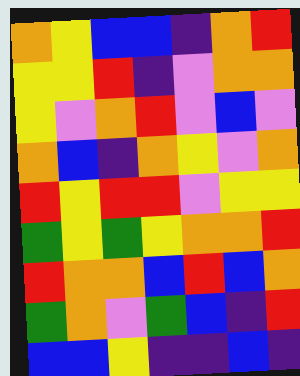[["orange", "yellow", "blue", "blue", "indigo", "orange", "red"], ["yellow", "yellow", "red", "indigo", "violet", "orange", "orange"], ["yellow", "violet", "orange", "red", "violet", "blue", "violet"], ["orange", "blue", "indigo", "orange", "yellow", "violet", "orange"], ["red", "yellow", "red", "red", "violet", "yellow", "yellow"], ["green", "yellow", "green", "yellow", "orange", "orange", "red"], ["red", "orange", "orange", "blue", "red", "blue", "orange"], ["green", "orange", "violet", "green", "blue", "indigo", "red"], ["blue", "blue", "yellow", "indigo", "indigo", "blue", "indigo"]]